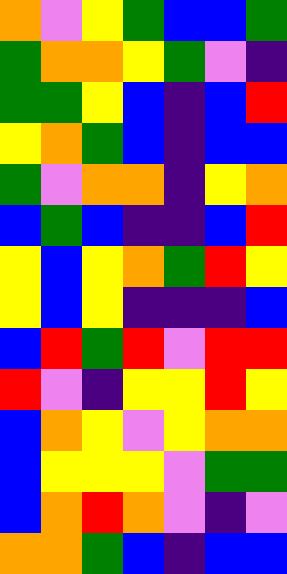[["orange", "violet", "yellow", "green", "blue", "blue", "green"], ["green", "orange", "orange", "yellow", "green", "violet", "indigo"], ["green", "green", "yellow", "blue", "indigo", "blue", "red"], ["yellow", "orange", "green", "blue", "indigo", "blue", "blue"], ["green", "violet", "orange", "orange", "indigo", "yellow", "orange"], ["blue", "green", "blue", "indigo", "indigo", "blue", "red"], ["yellow", "blue", "yellow", "orange", "green", "red", "yellow"], ["yellow", "blue", "yellow", "indigo", "indigo", "indigo", "blue"], ["blue", "red", "green", "red", "violet", "red", "red"], ["red", "violet", "indigo", "yellow", "yellow", "red", "yellow"], ["blue", "orange", "yellow", "violet", "yellow", "orange", "orange"], ["blue", "yellow", "yellow", "yellow", "violet", "green", "green"], ["blue", "orange", "red", "orange", "violet", "indigo", "violet"], ["orange", "orange", "green", "blue", "indigo", "blue", "blue"]]